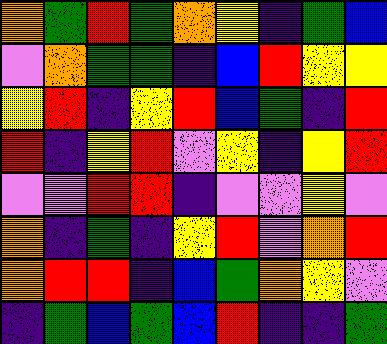[["orange", "green", "red", "green", "orange", "yellow", "indigo", "green", "blue"], ["violet", "orange", "green", "green", "indigo", "blue", "red", "yellow", "yellow"], ["yellow", "red", "indigo", "yellow", "red", "blue", "green", "indigo", "red"], ["red", "indigo", "yellow", "red", "violet", "yellow", "indigo", "yellow", "red"], ["violet", "violet", "red", "red", "indigo", "violet", "violet", "yellow", "violet"], ["orange", "indigo", "green", "indigo", "yellow", "red", "violet", "orange", "red"], ["orange", "red", "red", "indigo", "blue", "green", "orange", "yellow", "violet"], ["indigo", "green", "blue", "green", "blue", "red", "indigo", "indigo", "green"]]